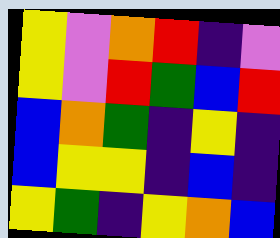[["yellow", "violet", "orange", "red", "indigo", "violet"], ["yellow", "violet", "red", "green", "blue", "red"], ["blue", "orange", "green", "indigo", "yellow", "indigo"], ["blue", "yellow", "yellow", "indigo", "blue", "indigo"], ["yellow", "green", "indigo", "yellow", "orange", "blue"]]